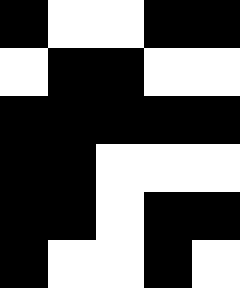[["black", "white", "white", "black", "black"], ["white", "black", "black", "white", "white"], ["black", "black", "black", "black", "black"], ["black", "black", "white", "white", "white"], ["black", "black", "white", "black", "black"], ["black", "white", "white", "black", "white"]]